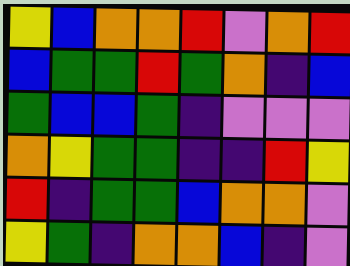[["yellow", "blue", "orange", "orange", "red", "violet", "orange", "red"], ["blue", "green", "green", "red", "green", "orange", "indigo", "blue"], ["green", "blue", "blue", "green", "indigo", "violet", "violet", "violet"], ["orange", "yellow", "green", "green", "indigo", "indigo", "red", "yellow"], ["red", "indigo", "green", "green", "blue", "orange", "orange", "violet"], ["yellow", "green", "indigo", "orange", "orange", "blue", "indigo", "violet"]]